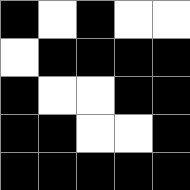[["black", "white", "black", "white", "white"], ["white", "black", "black", "black", "black"], ["black", "white", "white", "black", "black"], ["black", "black", "white", "white", "black"], ["black", "black", "black", "black", "black"]]